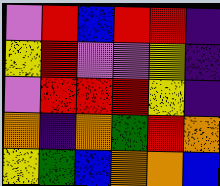[["violet", "red", "blue", "red", "red", "indigo"], ["yellow", "red", "violet", "violet", "yellow", "indigo"], ["violet", "red", "red", "red", "yellow", "indigo"], ["orange", "indigo", "orange", "green", "red", "orange"], ["yellow", "green", "blue", "orange", "orange", "blue"]]